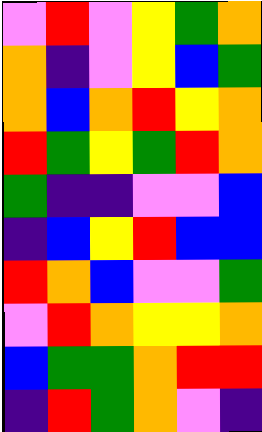[["violet", "red", "violet", "yellow", "green", "orange"], ["orange", "indigo", "violet", "yellow", "blue", "green"], ["orange", "blue", "orange", "red", "yellow", "orange"], ["red", "green", "yellow", "green", "red", "orange"], ["green", "indigo", "indigo", "violet", "violet", "blue"], ["indigo", "blue", "yellow", "red", "blue", "blue"], ["red", "orange", "blue", "violet", "violet", "green"], ["violet", "red", "orange", "yellow", "yellow", "orange"], ["blue", "green", "green", "orange", "red", "red"], ["indigo", "red", "green", "orange", "violet", "indigo"]]